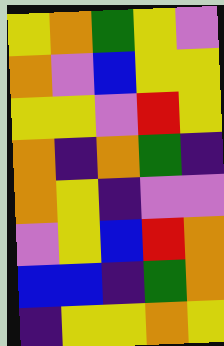[["yellow", "orange", "green", "yellow", "violet"], ["orange", "violet", "blue", "yellow", "yellow"], ["yellow", "yellow", "violet", "red", "yellow"], ["orange", "indigo", "orange", "green", "indigo"], ["orange", "yellow", "indigo", "violet", "violet"], ["violet", "yellow", "blue", "red", "orange"], ["blue", "blue", "indigo", "green", "orange"], ["indigo", "yellow", "yellow", "orange", "yellow"]]